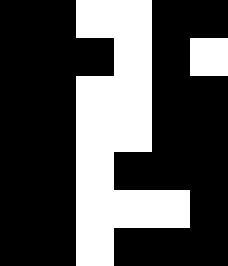[["black", "black", "white", "white", "black", "black"], ["black", "black", "black", "white", "black", "white"], ["black", "black", "white", "white", "black", "black"], ["black", "black", "white", "white", "black", "black"], ["black", "black", "white", "black", "black", "black"], ["black", "black", "white", "white", "white", "black"], ["black", "black", "white", "black", "black", "black"]]